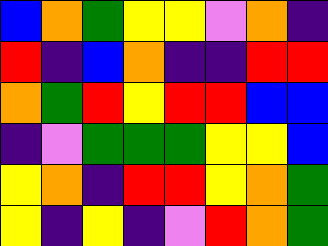[["blue", "orange", "green", "yellow", "yellow", "violet", "orange", "indigo"], ["red", "indigo", "blue", "orange", "indigo", "indigo", "red", "red"], ["orange", "green", "red", "yellow", "red", "red", "blue", "blue"], ["indigo", "violet", "green", "green", "green", "yellow", "yellow", "blue"], ["yellow", "orange", "indigo", "red", "red", "yellow", "orange", "green"], ["yellow", "indigo", "yellow", "indigo", "violet", "red", "orange", "green"]]